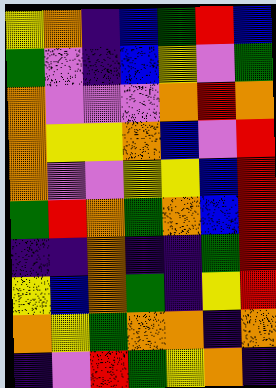[["yellow", "orange", "indigo", "blue", "green", "red", "blue"], ["green", "violet", "indigo", "blue", "yellow", "violet", "green"], ["orange", "violet", "violet", "violet", "orange", "red", "orange"], ["orange", "yellow", "yellow", "orange", "blue", "violet", "red"], ["orange", "violet", "violet", "yellow", "yellow", "blue", "red"], ["green", "red", "orange", "green", "orange", "blue", "red"], ["indigo", "indigo", "orange", "indigo", "indigo", "green", "red"], ["yellow", "blue", "orange", "green", "indigo", "yellow", "red"], ["orange", "yellow", "green", "orange", "orange", "indigo", "orange"], ["indigo", "violet", "red", "green", "yellow", "orange", "indigo"]]